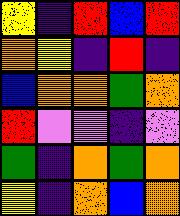[["yellow", "indigo", "red", "blue", "red"], ["orange", "yellow", "indigo", "red", "indigo"], ["blue", "orange", "orange", "green", "orange"], ["red", "violet", "violet", "indigo", "violet"], ["green", "indigo", "orange", "green", "orange"], ["yellow", "indigo", "orange", "blue", "orange"]]